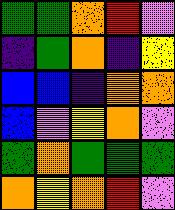[["green", "green", "orange", "red", "violet"], ["indigo", "green", "orange", "indigo", "yellow"], ["blue", "blue", "indigo", "orange", "orange"], ["blue", "violet", "yellow", "orange", "violet"], ["green", "orange", "green", "green", "green"], ["orange", "yellow", "orange", "red", "violet"]]